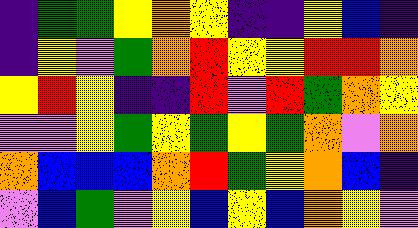[["indigo", "green", "green", "yellow", "orange", "yellow", "indigo", "indigo", "yellow", "blue", "indigo"], ["indigo", "yellow", "violet", "green", "orange", "red", "yellow", "yellow", "red", "red", "orange"], ["yellow", "red", "yellow", "indigo", "indigo", "red", "violet", "red", "green", "orange", "yellow"], ["violet", "violet", "yellow", "green", "yellow", "green", "yellow", "green", "orange", "violet", "orange"], ["orange", "blue", "blue", "blue", "orange", "red", "green", "yellow", "orange", "blue", "indigo"], ["violet", "blue", "green", "violet", "yellow", "blue", "yellow", "blue", "orange", "yellow", "violet"]]